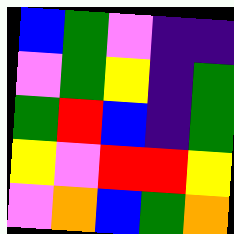[["blue", "green", "violet", "indigo", "indigo"], ["violet", "green", "yellow", "indigo", "green"], ["green", "red", "blue", "indigo", "green"], ["yellow", "violet", "red", "red", "yellow"], ["violet", "orange", "blue", "green", "orange"]]